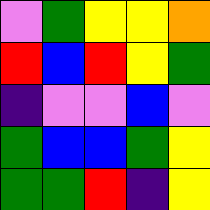[["violet", "green", "yellow", "yellow", "orange"], ["red", "blue", "red", "yellow", "green"], ["indigo", "violet", "violet", "blue", "violet"], ["green", "blue", "blue", "green", "yellow"], ["green", "green", "red", "indigo", "yellow"]]